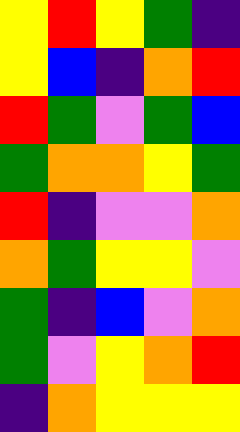[["yellow", "red", "yellow", "green", "indigo"], ["yellow", "blue", "indigo", "orange", "red"], ["red", "green", "violet", "green", "blue"], ["green", "orange", "orange", "yellow", "green"], ["red", "indigo", "violet", "violet", "orange"], ["orange", "green", "yellow", "yellow", "violet"], ["green", "indigo", "blue", "violet", "orange"], ["green", "violet", "yellow", "orange", "red"], ["indigo", "orange", "yellow", "yellow", "yellow"]]